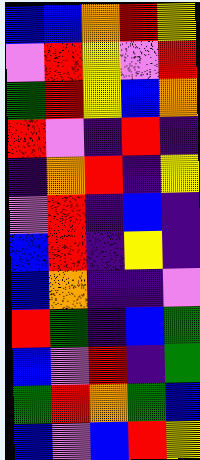[["blue", "blue", "orange", "red", "yellow"], ["violet", "red", "yellow", "violet", "red"], ["green", "red", "yellow", "blue", "orange"], ["red", "violet", "indigo", "red", "indigo"], ["indigo", "orange", "red", "indigo", "yellow"], ["violet", "red", "indigo", "blue", "indigo"], ["blue", "red", "indigo", "yellow", "indigo"], ["blue", "orange", "indigo", "indigo", "violet"], ["red", "green", "indigo", "blue", "green"], ["blue", "violet", "red", "indigo", "green"], ["green", "red", "orange", "green", "blue"], ["blue", "violet", "blue", "red", "yellow"]]